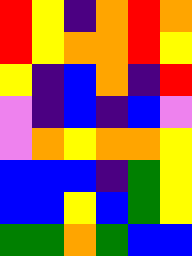[["red", "yellow", "indigo", "orange", "red", "orange"], ["red", "yellow", "orange", "orange", "red", "yellow"], ["yellow", "indigo", "blue", "orange", "indigo", "red"], ["violet", "indigo", "blue", "indigo", "blue", "violet"], ["violet", "orange", "yellow", "orange", "orange", "yellow"], ["blue", "blue", "blue", "indigo", "green", "yellow"], ["blue", "blue", "yellow", "blue", "green", "yellow"], ["green", "green", "orange", "green", "blue", "blue"]]